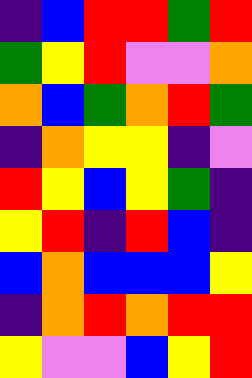[["indigo", "blue", "red", "red", "green", "red"], ["green", "yellow", "red", "violet", "violet", "orange"], ["orange", "blue", "green", "orange", "red", "green"], ["indigo", "orange", "yellow", "yellow", "indigo", "violet"], ["red", "yellow", "blue", "yellow", "green", "indigo"], ["yellow", "red", "indigo", "red", "blue", "indigo"], ["blue", "orange", "blue", "blue", "blue", "yellow"], ["indigo", "orange", "red", "orange", "red", "red"], ["yellow", "violet", "violet", "blue", "yellow", "red"]]